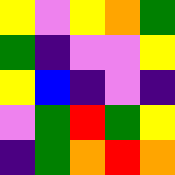[["yellow", "violet", "yellow", "orange", "green"], ["green", "indigo", "violet", "violet", "yellow"], ["yellow", "blue", "indigo", "violet", "indigo"], ["violet", "green", "red", "green", "yellow"], ["indigo", "green", "orange", "red", "orange"]]